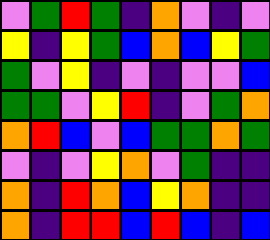[["violet", "green", "red", "green", "indigo", "orange", "violet", "indigo", "violet"], ["yellow", "indigo", "yellow", "green", "blue", "orange", "blue", "yellow", "green"], ["green", "violet", "yellow", "indigo", "violet", "indigo", "violet", "violet", "blue"], ["green", "green", "violet", "yellow", "red", "indigo", "violet", "green", "orange"], ["orange", "red", "blue", "violet", "blue", "green", "green", "orange", "green"], ["violet", "indigo", "violet", "yellow", "orange", "violet", "green", "indigo", "indigo"], ["orange", "indigo", "red", "orange", "blue", "yellow", "orange", "indigo", "indigo"], ["orange", "indigo", "red", "red", "blue", "red", "blue", "indigo", "blue"]]